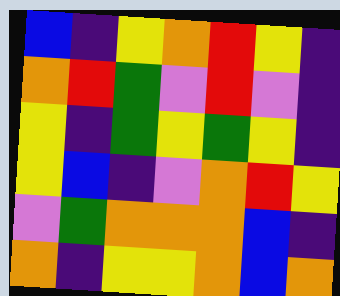[["blue", "indigo", "yellow", "orange", "red", "yellow", "indigo"], ["orange", "red", "green", "violet", "red", "violet", "indigo"], ["yellow", "indigo", "green", "yellow", "green", "yellow", "indigo"], ["yellow", "blue", "indigo", "violet", "orange", "red", "yellow"], ["violet", "green", "orange", "orange", "orange", "blue", "indigo"], ["orange", "indigo", "yellow", "yellow", "orange", "blue", "orange"]]